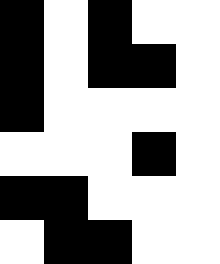[["black", "white", "black", "white", "white"], ["black", "white", "black", "black", "white"], ["black", "white", "white", "white", "white"], ["white", "white", "white", "black", "white"], ["black", "black", "white", "white", "white"], ["white", "black", "black", "white", "white"]]